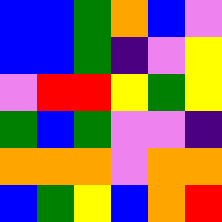[["blue", "blue", "green", "orange", "blue", "violet"], ["blue", "blue", "green", "indigo", "violet", "yellow"], ["violet", "red", "red", "yellow", "green", "yellow"], ["green", "blue", "green", "violet", "violet", "indigo"], ["orange", "orange", "orange", "violet", "orange", "orange"], ["blue", "green", "yellow", "blue", "orange", "red"]]